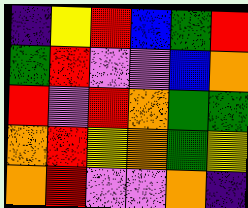[["indigo", "yellow", "red", "blue", "green", "red"], ["green", "red", "violet", "violet", "blue", "orange"], ["red", "violet", "red", "orange", "green", "green"], ["orange", "red", "yellow", "orange", "green", "yellow"], ["orange", "red", "violet", "violet", "orange", "indigo"]]